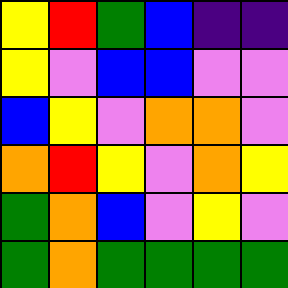[["yellow", "red", "green", "blue", "indigo", "indigo"], ["yellow", "violet", "blue", "blue", "violet", "violet"], ["blue", "yellow", "violet", "orange", "orange", "violet"], ["orange", "red", "yellow", "violet", "orange", "yellow"], ["green", "orange", "blue", "violet", "yellow", "violet"], ["green", "orange", "green", "green", "green", "green"]]